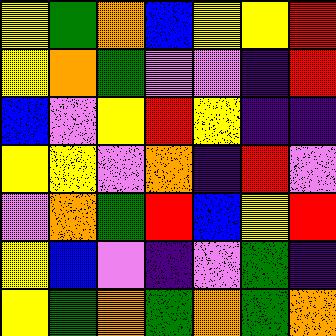[["yellow", "green", "orange", "blue", "yellow", "yellow", "red"], ["yellow", "orange", "green", "violet", "violet", "indigo", "red"], ["blue", "violet", "yellow", "red", "yellow", "indigo", "indigo"], ["yellow", "yellow", "violet", "orange", "indigo", "red", "violet"], ["violet", "orange", "green", "red", "blue", "yellow", "red"], ["yellow", "blue", "violet", "indigo", "violet", "green", "indigo"], ["yellow", "green", "orange", "green", "orange", "green", "orange"]]